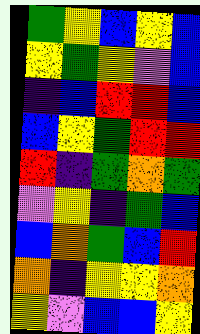[["green", "yellow", "blue", "yellow", "blue"], ["yellow", "green", "yellow", "violet", "blue"], ["indigo", "blue", "red", "red", "blue"], ["blue", "yellow", "green", "red", "red"], ["red", "indigo", "green", "orange", "green"], ["violet", "yellow", "indigo", "green", "blue"], ["blue", "orange", "green", "blue", "red"], ["orange", "indigo", "yellow", "yellow", "orange"], ["yellow", "violet", "blue", "blue", "yellow"]]